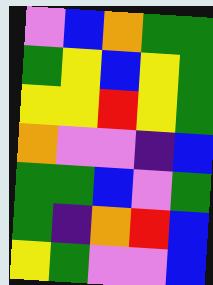[["violet", "blue", "orange", "green", "green"], ["green", "yellow", "blue", "yellow", "green"], ["yellow", "yellow", "red", "yellow", "green"], ["orange", "violet", "violet", "indigo", "blue"], ["green", "green", "blue", "violet", "green"], ["green", "indigo", "orange", "red", "blue"], ["yellow", "green", "violet", "violet", "blue"]]